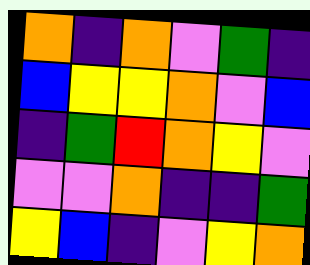[["orange", "indigo", "orange", "violet", "green", "indigo"], ["blue", "yellow", "yellow", "orange", "violet", "blue"], ["indigo", "green", "red", "orange", "yellow", "violet"], ["violet", "violet", "orange", "indigo", "indigo", "green"], ["yellow", "blue", "indigo", "violet", "yellow", "orange"]]